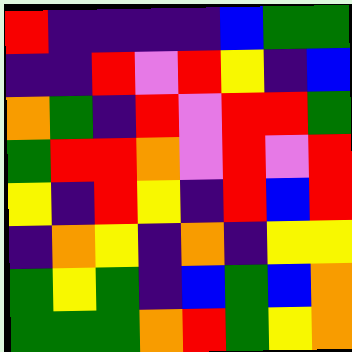[["red", "indigo", "indigo", "indigo", "indigo", "blue", "green", "green"], ["indigo", "indigo", "red", "violet", "red", "yellow", "indigo", "blue"], ["orange", "green", "indigo", "red", "violet", "red", "red", "green"], ["green", "red", "red", "orange", "violet", "red", "violet", "red"], ["yellow", "indigo", "red", "yellow", "indigo", "red", "blue", "red"], ["indigo", "orange", "yellow", "indigo", "orange", "indigo", "yellow", "yellow"], ["green", "yellow", "green", "indigo", "blue", "green", "blue", "orange"], ["green", "green", "green", "orange", "red", "green", "yellow", "orange"]]